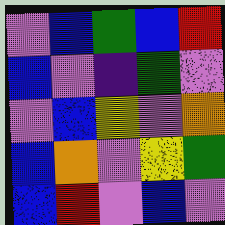[["violet", "blue", "green", "blue", "red"], ["blue", "violet", "indigo", "green", "violet"], ["violet", "blue", "yellow", "violet", "orange"], ["blue", "orange", "violet", "yellow", "green"], ["blue", "red", "violet", "blue", "violet"]]